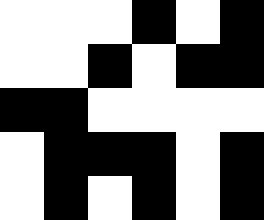[["white", "white", "white", "black", "white", "black"], ["white", "white", "black", "white", "black", "black"], ["black", "black", "white", "white", "white", "white"], ["white", "black", "black", "black", "white", "black"], ["white", "black", "white", "black", "white", "black"]]